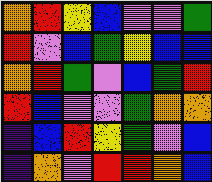[["orange", "red", "yellow", "blue", "violet", "violet", "green"], ["red", "violet", "blue", "green", "yellow", "blue", "blue"], ["orange", "red", "green", "violet", "blue", "green", "red"], ["red", "blue", "violet", "violet", "green", "orange", "orange"], ["indigo", "blue", "red", "yellow", "green", "violet", "blue"], ["indigo", "orange", "violet", "red", "red", "orange", "blue"]]